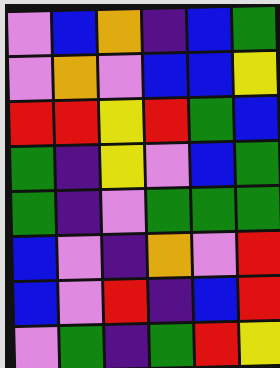[["violet", "blue", "orange", "indigo", "blue", "green"], ["violet", "orange", "violet", "blue", "blue", "yellow"], ["red", "red", "yellow", "red", "green", "blue"], ["green", "indigo", "yellow", "violet", "blue", "green"], ["green", "indigo", "violet", "green", "green", "green"], ["blue", "violet", "indigo", "orange", "violet", "red"], ["blue", "violet", "red", "indigo", "blue", "red"], ["violet", "green", "indigo", "green", "red", "yellow"]]